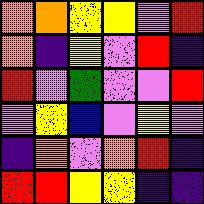[["orange", "orange", "yellow", "yellow", "violet", "red"], ["orange", "indigo", "yellow", "violet", "red", "indigo"], ["red", "violet", "green", "violet", "violet", "red"], ["violet", "yellow", "blue", "violet", "yellow", "violet"], ["indigo", "orange", "violet", "orange", "red", "indigo"], ["red", "red", "yellow", "yellow", "indigo", "indigo"]]